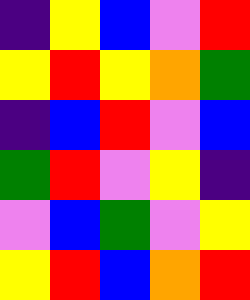[["indigo", "yellow", "blue", "violet", "red"], ["yellow", "red", "yellow", "orange", "green"], ["indigo", "blue", "red", "violet", "blue"], ["green", "red", "violet", "yellow", "indigo"], ["violet", "blue", "green", "violet", "yellow"], ["yellow", "red", "blue", "orange", "red"]]